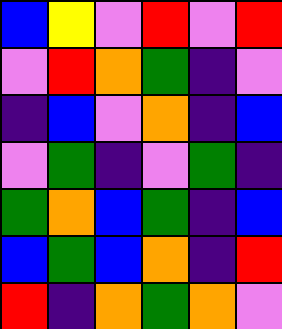[["blue", "yellow", "violet", "red", "violet", "red"], ["violet", "red", "orange", "green", "indigo", "violet"], ["indigo", "blue", "violet", "orange", "indigo", "blue"], ["violet", "green", "indigo", "violet", "green", "indigo"], ["green", "orange", "blue", "green", "indigo", "blue"], ["blue", "green", "blue", "orange", "indigo", "red"], ["red", "indigo", "orange", "green", "orange", "violet"]]